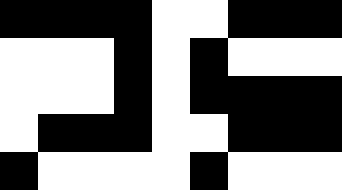[["black", "black", "black", "black", "white", "white", "black", "black", "black"], ["white", "white", "white", "black", "white", "black", "white", "white", "white"], ["white", "white", "white", "black", "white", "black", "black", "black", "black"], ["white", "black", "black", "black", "white", "white", "black", "black", "black"], ["black", "white", "white", "white", "white", "black", "white", "white", "white"]]